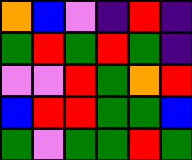[["orange", "blue", "violet", "indigo", "red", "indigo"], ["green", "red", "green", "red", "green", "indigo"], ["violet", "violet", "red", "green", "orange", "red"], ["blue", "red", "red", "green", "green", "blue"], ["green", "violet", "green", "green", "red", "green"]]